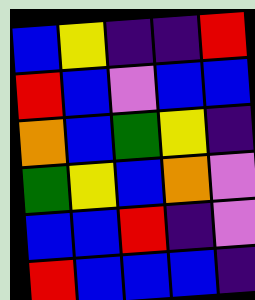[["blue", "yellow", "indigo", "indigo", "red"], ["red", "blue", "violet", "blue", "blue"], ["orange", "blue", "green", "yellow", "indigo"], ["green", "yellow", "blue", "orange", "violet"], ["blue", "blue", "red", "indigo", "violet"], ["red", "blue", "blue", "blue", "indigo"]]